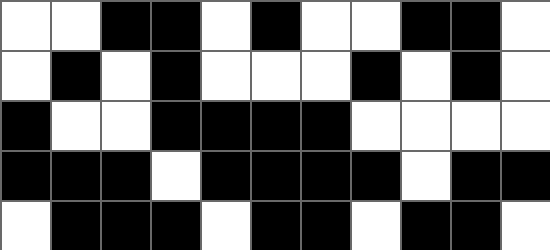[["white", "white", "black", "black", "white", "black", "white", "white", "black", "black", "white"], ["white", "black", "white", "black", "white", "white", "white", "black", "white", "black", "white"], ["black", "white", "white", "black", "black", "black", "black", "white", "white", "white", "white"], ["black", "black", "black", "white", "black", "black", "black", "black", "white", "black", "black"], ["white", "black", "black", "black", "white", "black", "black", "white", "black", "black", "white"]]